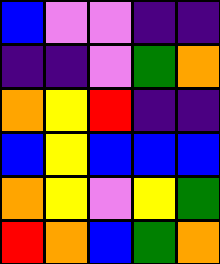[["blue", "violet", "violet", "indigo", "indigo"], ["indigo", "indigo", "violet", "green", "orange"], ["orange", "yellow", "red", "indigo", "indigo"], ["blue", "yellow", "blue", "blue", "blue"], ["orange", "yellow", "violet", "yellow", "green"], ["red", "orange", "blue", "green", "orange"]]